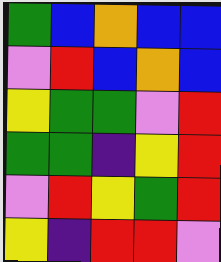[["green", "blue", "orange", "blue", "blue"], ["violet", "red", "blue", "orange", "blue"], ["yellow", "green", "green", "violet", "red"], ["green", "green", "indigo", "yellow", "red"], ["violet", "red", "yellow", "green", "red"], ["yellow", "indigo", "red", "red", "violet"]]